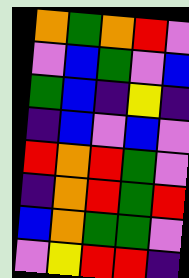[["orange", "green", "orange", "red", "violet"], ["violet", "blue", "green", "violet", "blue"], ["green", "blue", "indigo", "yellow", "indigo"], ["indigo", "blue", "violet", "blue", "violet"], ["red", "orange", "red", "green", "violet"], ["indigo", "orange", "red", "green", "red"], ["blue", "orange", "green", "green", "violet"], ["violet", "yellow", "red", "red", "indigo"]]